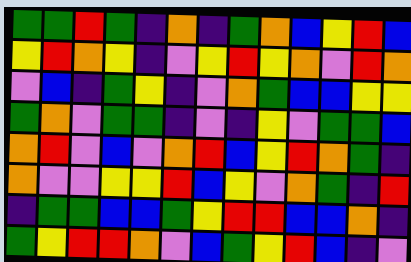[["green", "green", "red", "green", "indigo", "orange", "indigo", "green", "orange", "blue", "yellow", "red", "blue"], ["yellow", "red", "orange", "yellow", "indigo", "violet", "yellow", "red", "yellow", "orange", "violet", "red", "orange"], ["violet", "blue", "indigo", "green", "yellow", "indigo", "violet", "orange", "green", "blue", "blue", "yellow", "yellow"], ["green", "orange", "violet", "green", "green", "indigo", "violet", "indigo", "yellow", "violet", "green", "green", "blue"], ["orange", "red", "violet", "blue", "violet", "orange", "red", "blue", "yellow", "red", "orange", "green", "indigo"], ["orange", "violet", "violet", "yellow", "yellow", "red", "blue", "yellow", "violet", "orange", "green", "indigo", "red"], ["indigo", "green", "green", "blue", "blue", "green", "yellow", "red", "red", "blue", "blue", "orange", "indigo"], ["green", "yellow", "red", "red", "orange", "violet", "blue", "green", "yellow", "red", "blue", "indigo", "violet"]]